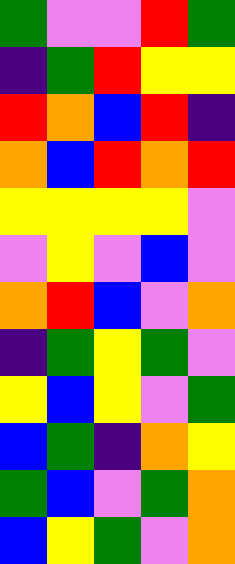[["green", "violet", "violet", "red", "green"], ["indigo", "green", "red", "yellow", "yellow"], ["red", "orange", "blue", "red", "indigo"], ["orange", "blue", "red", "orange", "red"], ["yellow", "yellow", "yellow", "yellow", "violet"], ["violet", "yellow", "violet", "blue", "violet"], ["orange", "red", "blue", "violet", "orange"], ["indigo", "green", "yellow", "green", "violet"], ["yellow", "blue", "yellow", "violet", "green"], ["blue", "green", "indigo", "orange", "yellow"], ["green", "blue", "violet", "green", "orange"], ["blue", "yellow", "green", "violet", "orange"]]